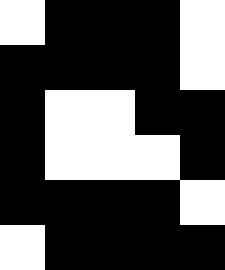[["white", "black", "black", "black", "white"], ["black", "black", "black", "black", "white"], ["black", "white", "white", "black", "black"], ["black", "white", "white", "white", "black"], ["black", "black", "black", "black", "white"], ["white", "black", "black", "black", "black"]]